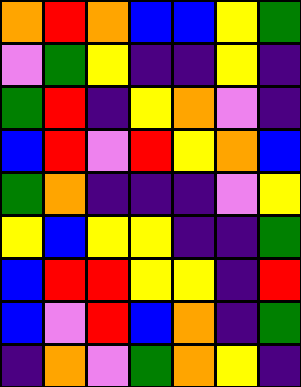[["orange", "red", "orange", "blue", "blue", "yellow", "green"], ["violet", "green", "yellow", "indigo", "indigo", "yellow", "indigo"], ["green", "red", "indigo", "yellow", "orange", "violet", "indigo"], ["blue", "red", "violet", "red", "yellow", "orange", "blue"], ["green", "orange", "indigo", "indigo", "indigo", "violet", "yellow"], ["yellow", "blue", "yellow", "yellow", "indigo", "indigo", "green"], ["blue", "red", "red", "yellow", "yellow", "indigo", "red"], ["blue", "violet", "red", "blue", "orange", "indigo", "green"], ["indigo", "orange", "violet", "green", "orange", "yellow", "indigo"]]